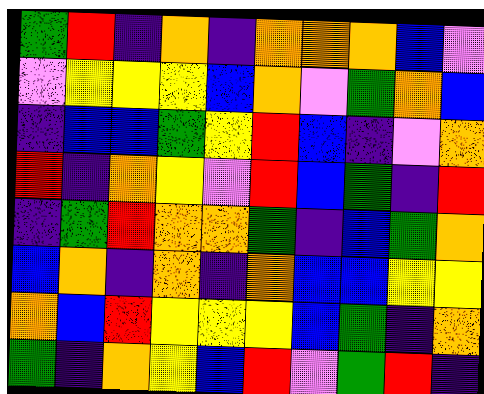[["green", "red", "indigo", "orange", "indigo", "orange", "orange", "orange", "blue", "violet"], ["violet", "yellow", "yellow", "yellow", "blue", "orange", "violet", "green", "orange", "blue"], ["indigo", "blue", "blue", "green", "yellow", "red", "blue", "indigo", "violet", "orange"], ["red", "indigo", "orange", "yellow", "violet", "red", "blue", "green", "indigo", "red"], ["indigo", "green", "red", "orange", "orange", "green", "indigo", "blue", "green", "orange"], ["blue", "orange", "indigo", "orange", "indigo", "orange", "blue", "blue", "yellow", "yellow"], ["orange", "blue", "red", "yellow", "yellow", "yellow", "blue", "green", "indigo", "orange"], ["green", "indigo", "orange", "yellow", "blue", "red", "violet", "green", "red", "indigo"]]